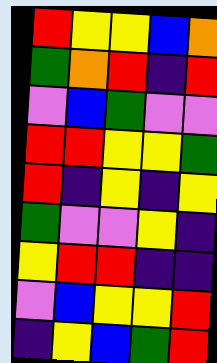[["red", "yellow", "yellow", "blue", "orange"], ["green", "orange", "red", "indigo", "red"], ["violet", "blue", "green", "violet", "violet"], ["red", "red", "yellow", "yellow", "green"], ["red", "indigo", "yellow", "indigo", "yellow"], ["green", "violet", "violet", "yellow", "indigo"], ["yellow", "red", "red", "indigo", "indigo"], ["violet", "blue", "yellow", "yellow", "red"], ["indigo", "yellow", "blue", "green", "red"]]